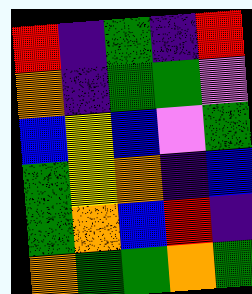[["red", "indigo", "green", "indigo", "red"], ["orange", "indigo", "green", "green", "violet"], ["blue", "yellow", "blue", "violet", "green"], ["green", "yellow", "orange", "indigo", "blue"], ["green", "orange", "blue", "red", "indigo"], ["orange", "green", "green", "orange", "green"]]